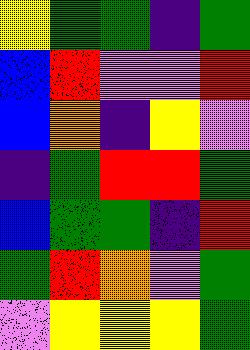[["yellow", "green", "green", "indigo", "green"], ["blue", "red", "violet", "violet", "red"], ["blue", "orange", "indigo", "yellow", "violet"], ["indigo", "green", "red", "red", "green"], ["blue", "green", "green", "indigo", "red"], ["green", "red", "orange", "violet", "green"], ["violet", "yellow", "yellow", "yellow", "green"]]